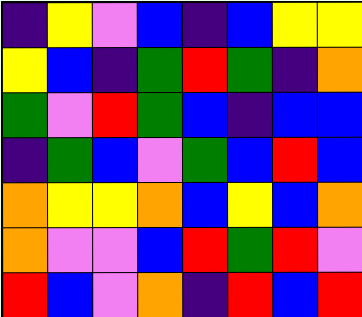[["indigo", "yellow", "violet", "blue", "indigo", "blue", "yellow", "yellow"], ["yellow", "blue", "indigo", "green", "red", "green", "indigo", "orange"], ["green", "violet", "red", "green", "blue", "indigo", "blue", "blue"], ["indigo", "green", "blue", "violet", "green", "blue", "red", "blue"], ["orange", "yellow", "yellow", "orange", "blue", "yellow", "blue", "orange"], ["orange", "violet", "violet", "blue", "red", "green", "red", "violet"], ["red", "blue", "violet", "orange", "indigo", "red", "blue", "red"]]